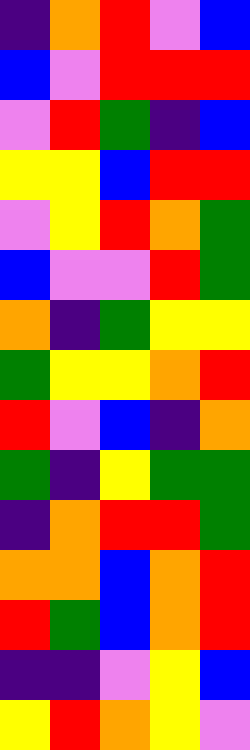[["indigo", "orange", "red", "violet", "blue"], ["blue", "violet", "red", "red", "red"], ["violet", "red", "green", "indigo", "blue"], ["yellow", "yellow", "blue", "red", "red"], ["violet", "yellow", "red", "orange", "green"], ["blue", "violet", "violet", "red", "green"], ["orange", "indigo", "green", "yellow", "yellow"], ["green", "yellow", "yellow", "orange", "red"], ["red", "violet", "blue", "indigo", "orange"], ["green", "indigo", "yellow", "green", "green"], ["indigo", "orange", "red", "red", "green"], ["orange", "orange", "blue", "orange", "red"], ["red", "green", "blue", "orange", "red"], ["indigo", "indigo", "violet", "yellow", "blue"], ["yellow", "red", "orange", "yellow", "violet"]]